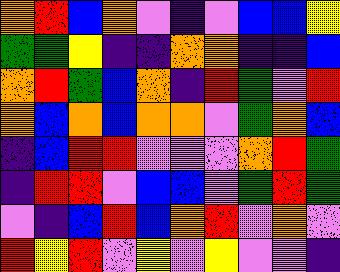[["orange", "red", "blue", "orange", "violet", "indigo", "violet", "blue", "blue", "yellow"], ["green", "green", "yellow", "indigo", "indigo", "orange", "orange", "indigo", "indigo", "blue"], ["orange", "red", "green", "blue", "orange", "indigo", "red", "green", "violet", "red"], ["orange", "blue", "orange", "blue", "orange", "orange", "violet", "green", "orange", "blue"], ["indigo", "blue", "red", "red", "violet", "violet", "violet", "orange", "red", "green"], ["indigo", "red", "red", "violet", "blue", "blue", "violet", "green", "red", "green"], ["violet", "indigo", "blue", "red", "blue", "orange", "red", "violet", "orange", "violet"], ["red", "yellow", "red", "violet", "yellow", "violet", "yellow", "violet", "violet", "indigo"]]